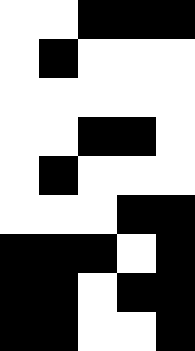[["white", "white", "black", "black", "black"], ["white", "black", "white", "white", "white"], ["white", "white", "white", "white", "white"], ["white", "white", "black", "black", "white"], ["white", "black", "white", "white", "white"], ["white", "white", "white", "black", "black"], ["black", "black", "black", "white", "black"], ["black", "black", "white", "black", "black"], ["black", "black", "white", "white", "black"]]